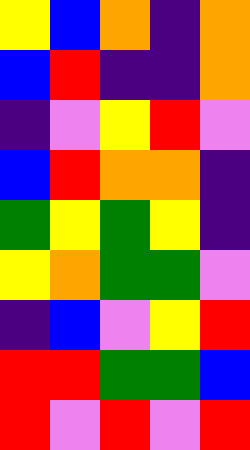[["yellow", "blue", "orange", "indigo", "orange"], ["blue", "red", "indigo", "indigo", "orange"], ["indigo", "violet", "yellow", "red", "violet"], ["blue", "red", "orange", "orange", "indigo"], ["green", "yellow", "green", "yellow", "indigo"], ["yellow", "orange", "green", "green", "violet"], ["indigo", "blue", "violet", "yellow", "red"], ["red", "red", "green", "green", "blue"], ["red", "violet", "red", "violet", "red"]]